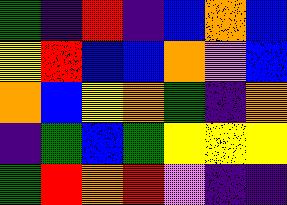[["green", "indigo", "red", "indigo", "blue", "orange", "blue"], ["yellow", "red", "blue", "blue", "orange", "violet", "blue"], ["orange", "blue", "yellow", "orange", "green", "indigo", "orange"], ["indigo", "green", "blue", "green", "yellow", "yellow", "yellow"], ["green", "red", "orange", "red", "violet", "indigo", "indigo"]]